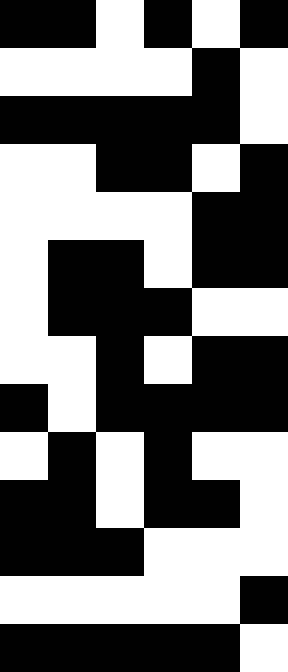[["black", "black", "white", "black", "white", "black"], ["white", "white", "white", "white", "black", "white"], ["black", "black", "black", "black", "black", "white"], ["white", "white", "black", "black", "white", "black"], ["white", "white", "white", "white", "black", "black"], ["white", "black", "black", "white", "black", "black"], ["white", "black", "black", "black", "white", "white"], ["white", "white", "black", "white", "black", "black"], ["black", "white", "black", "black", "black", "black"], ["white", "black", "white", "black", "white", "white"], ["black", "black", "white", "black", "black", "white"], ["black", "black", "black", "white", "white", "white"], ["white", "white", "white", "white", "white", "black"], ["black", "black", "black", "black", "black", "white"]]